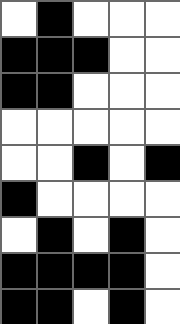[["white", "black", "white", "white", "white"], ["black", "black", "black", "white", "white"], ["black", "black", "white", "white", "white"], ["white", "white", "white", "white", "white"], ["white", "white", "black", "white", "black"], ["black", "white", "white", "white", "white"], ["white", "black", "white", "black", "white"], ["black", "black", "black", "black", "white"], ["black", "black", "white", "black", "white"]]